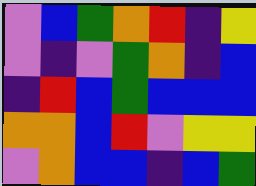[["violet", "blue", "green", "orange", "red", "indigo", "yellow"], ["violet", "indigo", "violet", "green", "orange", "indigo", "blue"], ["indigo", "red", "blue", "green", "blue", "blue", "blue"], ["orange", "orange", "blue", "red", "violet", "yellow", "yellow"], ["violet", "orange", "blue", "blue", "indigo", "blue", "green"]]